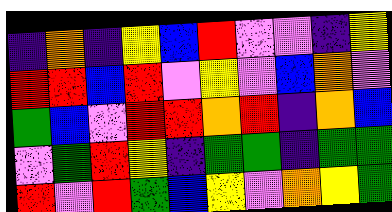[["indigo", "orange", "indigo", "yellow", "blue", "red", "violet", "violet", "indigo", "yellow"], ["red", "red", "blue", "red", "violet", "yellow", "violet", "blue", "orange", "violet"], ["green", "blue", "violet", "red", "red", "orange", "red", "indigo", "orange", "blue"], ["violet", "green", "red", "yellow", "indigo", "green", "green", "indigo", "green", "green"], ["red", "violet", "red", "green", "blue", "yellow", "violet", "orange", "yellow", "green"]]